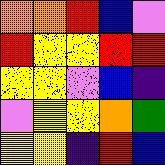[["orange", "orange", "red", "blue", "violet"], ["red", "yellow", "yellow", "red", "red"], ["yellow", "yellow", "violet", "blue", "indigo"], ["violet", "yellow", "yellow", "orange", "green"], ["yellow", "yellow", "indigo", "red", "blue"]]